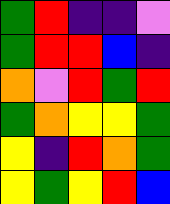[["green", "red", "indigo", "indigo", "violet"], ["green", "red", "red", "blue", "indigo"], ["orange", "violet", "red", "green", "red"], ["green", "orange", "yellow", "yellow", "green"], ["yellow", "indigo", "red", "orange", "green"], ["yellow", "green", "yellow", "red", "blue"]]